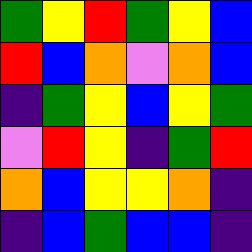[["green", "yellow", "red", "green", "yellow", "blue"], ["red", "blue", "orange", "violet", "orange", "blue"], ["indigo", "green", "yellow", "blue", "yellow", "green"], ["violet", "red", "yellow", "indigo", "green", "red"], ["orange", "blue", "yellow", "yellow", "orange", "indigo"], ["indigo", "blue", "green", "blue", "blue", "indigo"]]